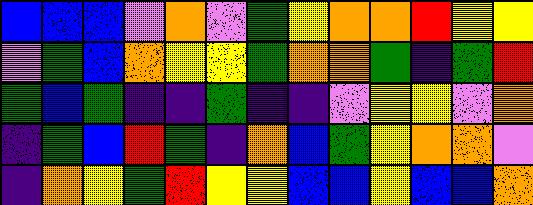[["blue", "blue", "blue", "violet", "orange", "violet", "green", "yellow", "orange", "orange", "red", "yellow", "yellow"], ["violet", "green", "blue", "orange", "yellow", "yellow", "green", "orange", "orange", "green", "indigo", "green", "red"], ["green", "blue", "green", "indigo", "indigo", "green", "indigo", "indigo", "violet", "yellow", "yellow", "violet", "orange"], ["indigo", "green", "blue", "red", "green", "indigo", "orange", "blue", "green", "yellow", "orange", "orange", "violet"], ["indigo", "orange", "yellow", "green", "red", "yellow", "yellow", "blue", "blue", "yellow", "blue", "blue", "orange"]]